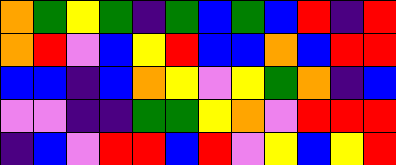[["orange", "green", "yellow", "green", "indigo", "green", "blue", "green", "blue", "red", "indigo", "red"], ["orange", "red", "violet", "blue", "yellow", "red", "blue", "blue", "orange", "blue", "red", "red"], ["blue", "blue", "indigo", "blue", "orange", "yellow", "violet", "yellow", "green", "orange", "indigo", "blue"], ["violet", "violet", "indigo", "indigo", "green", "green", "yellow", "orange", "violet", "red", "red", "red"], ["indigo", "blue", "violet", "red", "red", "blue", "red", "violet", "yellow", "blue", "yellow", "red"]]